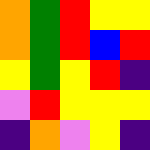[["orange", "green", "red", "yellow", "yellow"], ["orange", "green", "red", "blue", "red"], ["yellow", "green", "yellow", "red", "indigo"], ["violet", "red", "yellow", "yellow", "yellow"], ["indigo", "orange", "violet", "yellow", "indigo"]]